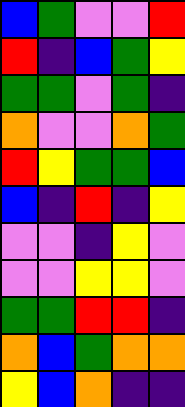[["blue", "green", "violet", "violet", "red"], ["red", "indigo", "blue", "green", "yellow"], ["green", "green", "violet", "green", "indigo"], ["orange", "violet", "violet", "orange", "green"], ["red", "yellow", "green", "green", "blue"], ["blue", "indigo", "red", "indigo", "yellow"], ["violet", "violet", "indigo", "yellow", "violet"], ["violet", "violet", "yellow", "yellow", "violet"], ["green", "green", "red", "red", "indigo"], ["orange", "blue", "green", "orange", "orange"], ["yellow", "blue", "orange", "indigo", "indigo"]]